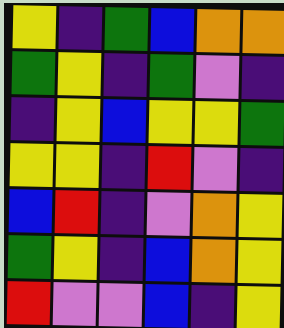[["yellow", "indigo", "green", "blue", "orange", "orange"], ["green", "yellow", "indigo", "green", "violet", "indigo"], ["indigo", "yellow", "blue", "yellow", "yellow", "green"], ["yellow", "yellow", "indigo", "red", "violet", "indigo"], ["blue", "red", "indigo", "violet", "orange", "yellow"], ["green", "yellow", "indigo", "blue", "orange", "yellow"], ["red", "violet", "violet", "blue", "indigo", "yellow"]]